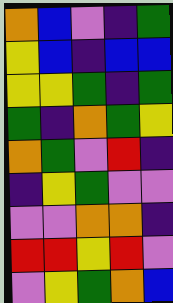[["orange", "blue", "violet", "indigo", "green"], ["yellow", "blue", "indigo", "blue", "blue"], ["yellow", "yellow", "green", "indigo", "green"], ["green", "indigo", "orange", "green", "yellow"], ["orange", "green", "violet", "red", "indigo"], ["indigo", "yellow", "green", "violet", "violet"], ["violet", "violet", "orange", "orange", "indigo"], ["red", "red", "yellow", "red", "violet"], ["violet", "yellow", "green", "orange", "blue"]]